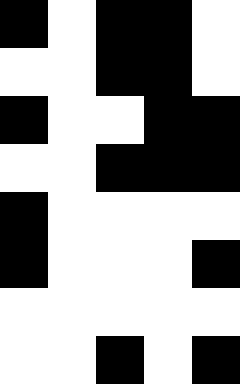[["black", "white", "black", "black", "white"], ["white", "white", "black", "black", "white"], ["black", "white", "white", "black", "black"], ["white", "white", "black", "black", "black"], ["black", "white", "white", "white", "white"], ["black", "white", "white", "white", "black"], ["white", "white", "white", "white", "white"], ["white", "white", "black", "white", "black"]]